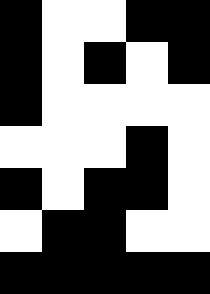[["black", "white", "white", "black", "black"], ["black", "white", "black", "white", "black"], ["black", "white", "white", "white", "white"], ["white", "white", "white", "black", "white"], ["black", "white", "black", "black", "white"], ["white", "black", "black", "white", "white"], ["black", "black", "black", "black", "black"]]